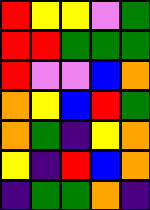[["red", "yellow", "yellow", "violet", "green"], ["red", "red", "green", "green", "green"], ["red", "violet", "violet", "blue", "orange"], ["orange", "yellow", "blue", "red", "green"], ["orange", "green", "indigo", "yellow", "orange"], ["yellow", "indigo", "red", "blue", "orange"], ["indigo", "green", "green", "orange", "indigo"]]